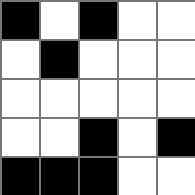[["black", "white", "black", "white", "white"], ["white", "black", "white", "white", "white"], ["white", "white", "white", "white", "white"], ["white", "white", "black", "white", "black"], ["black", "black", "black", "white", "white"]]